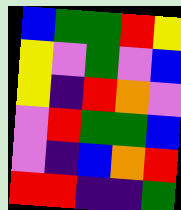[["blue", "green", "green", "red", "yellow"], ["yellow", "violet", "green", "violet", "blue"], ["yellow", "indigo", "red", "orange", "violet"], ["violet", "red", "green", "green", "blue"], ["violet", "indigo", "blue", "orange", "red"], ["red", "red", "indigo", "indigo", "green"]]